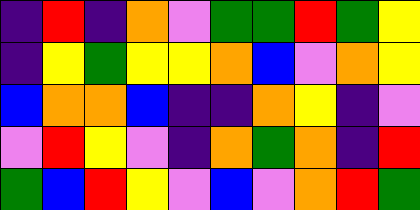[["indigo", "red", "indigo", "orange", "violet", "green", "green", "red", "green", "yellow"], ["indigo", "yellow", "green", "yellow", "yellow", "orange", "blue", "violet", "orange", "yellow"], ["blue", "orange", "orange", "blue", "indigo", "indigo", "orange", "yellow", "indigo", "violet"], ["violet", "red", "yellow", "violet", "indigo", "orange", "green", "orange", "indigo", "red"], ["green", "blue", "red", "yellow", "violet", "blue", "violet", "orange", "red", "green"]]